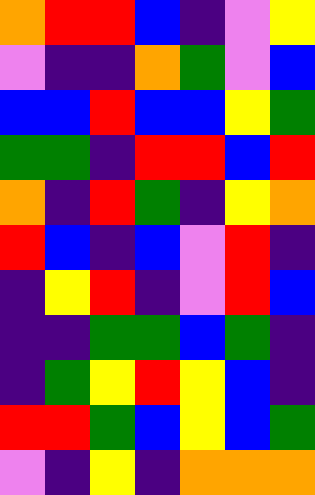[["orange", "red", "red", "blue", "indigo", "violet", "yellow"], ["violet", "indigo", "indigo", "orange", "green", "violet", "blue"], ["blue", "blue", "red", "blue", "blue", "yellow", "green"], ["green", "green", "indigo", "red", "red", "blue", "red"], ["orange", "indigo", "red", "green", "indigo", "yellow", "orange"], ["red", "blue", "indigo", "blue", "violet", "red", "indigo"], ["indigo", "yellow", "red", "indigo", "violet", "red", "blue"], ["indigo", "indigo", "green", "green", "blue", "green", "indigo"], ["indigo", "green", "yellow", "red", "yellow", "blue", "indigo"], ["red", "red", "green", "blue", "yellow", "blue", "green"], ["violet", "indigo", "yellow", "indigo", "orange", "orange", "orange"]]